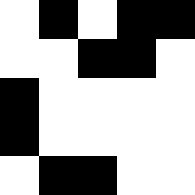[["white", "black", "white", "black", "black"], ["white", "white", "black", "black", "white"], ["black", "white", "white", "white", "white"], ["black", "white", "white", "white", "white"], ["white", "black", "black", "white", "white"]]